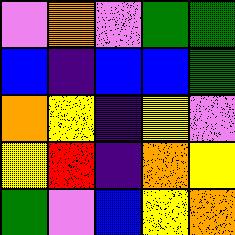[["violet", "orange", "violet", "green", "green"], ["blue", "indigo", "blue", "blue", "green"], ["orange", "yellow", "indigo", "yellow", "violet"], ["yellow", "red", "indigo", "orange", "yellow"], ["green", "violet", "blue", "yellow", "orange"]]